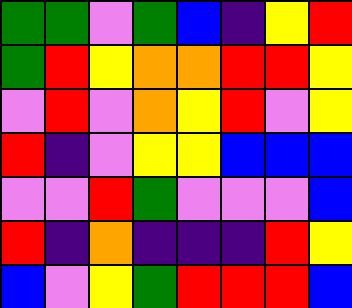[["green", "green", "violet", "green", "blue", "indigo", "yellow", "red"], ["green", "red", "yellow", "orange", "orange", "red", "red", "yellow"], ["violet", "red", "violet", "orange", "yellow", "red", "violet", "yellow"], ["red", "indigo", "violet", "yellow", "yellow", "blue", "blue", "blue"], ["violet", "violet", "red", "green", "violet", "violet", "violet", "blue"], ["red", "indigo", "orange", "indigo", "indigo", "indigo", "red", "yellow"], ["blue", "violet", "yellow", "green", "red", "red", "red", "blue"]]